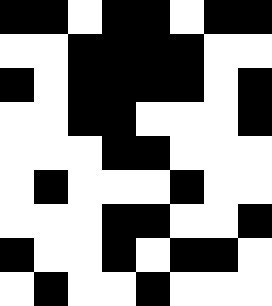[["black", "black", "white", "black", "black", "white", "black", "black"], ["white", "white", "black", "black", "black", "black", "white", "white"], ["black", "white", "black", "black", "black", "black", "white", "black"], ["white", "white", "black", "black", "white", "white", "white", "black"], ["white", "white", "white", "black", "black", "white", "white", "white"], ["white", "black", "white", "white", "white", "black", "white", "white"], ["white", "white", "white", "black", "black", "white", "white", "black"], ["black", "white", "white", "black", "white", "black", "black", "white"], ["white", "black", "white", "white", "black", "white", "white", "white"]]